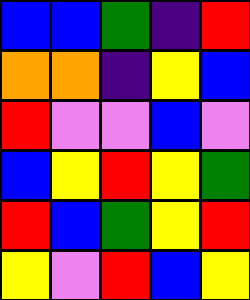[["blue", "blue", "green", "indigo", "red"], ["orange", "orange", "indigo", "yellow", "blue"], ["red", "violet", "violet", "blue", "violet"], ["blue", "yellow", "red", "yellow", "green"], ["red", "blue", "green", "yellow", "red"], ["yellow", "violet", "red", "blue", "yellow"]]